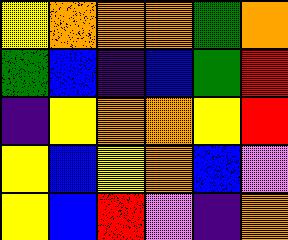[["yellow", "orange", "orange", "orange", "green", "orange"], ["green", "blue", "indigo", "blue", "green", "red"], ["indigo", "yellow", "orange", "orange", "yellow", "red"], ["yellow", "blue", "yellow", "orange", "blue", "violet"], ["yellow", "blue", "red", "violet", "indigo", "orange"]]